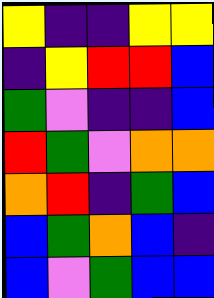[["yellow", "indigo", "indigo", "yellow", "yellow"], ["indigo", "yellow", "red", "red", "blue"], ["green", "violet", "indigo", "indigo", "blue"], ["red", "green", "violet", "orange", "orange"], ["orange", "red", "indigo", "green", "blue"], ["blue", "green", "orange", "blue", "indigo"], ["blue", "violet", "green", "blue", "blue"]]